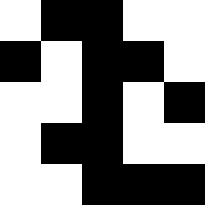[["white", "black", "black", "white", "white"], ["black", "white", "black", "black", "white"], ["white", "white", "black", "white", "black"], ["white", "black", "black", "white", "white"], ["white", "white", "black", "black", "black"]]